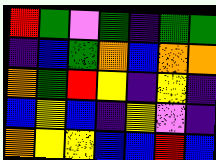[["red", "green", "violet", "green", "indigo", "green", "green"], ["indigo", "blue", "green", "orange", "blue", "orange", "orange"], ["orange", "green", "red", "yellow", "indigo", "yellow", "indigo"], ["blue", "yellow", "blue", "indigo", "yellow", "violet", "indigo"], ["orange", "yellow", "yellow", "blue", "blue", "red", "blue"]]